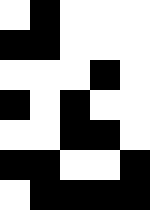[["white", "black", "white", "white", "white"], ["black", "black", "white", "white", "white"], ["white", "white", "white", "black", "white"], ["black", "white", "black", "white", "white"], ["white", "white", "black", "black", "white"], ["black", "black", "white", "white", "black"], ["white", "black", "black", "black", "black"]]